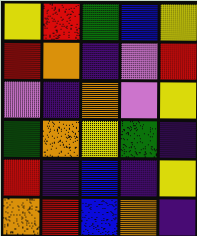[["yellow", "red", "green", "blue", "yellow"], ["red", "orange", "indigo", "violet", "red"], ["violet", "indigo", "orange", "violet", "yellow"], ["green", "orange", "yellow", "green", "indigo"], ["red", "indigo", "blue", "indigo", "yellow"], ["orange", "red", "blue", "orange", "indigo"]]